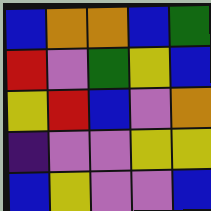[["blue", "orange", "orange", "blue", "green"], ["red", "violet", "green", "yellow", "blue"], ["yellow", "red", "blue", "violet", "orange"], ["indigo", "violet", "violet", "yellow", "yellow"], ["blue", "yellow", "violet", "violet", "blue"]]